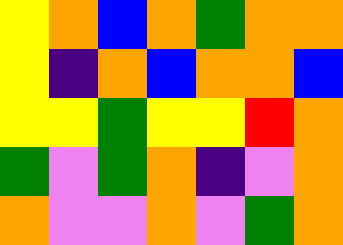[["yellow", "orange", "blue", "orange", "green", "orange", "orange"], ["yellow", "indigo", "orange", "blue", "orange", "orange", "blue"], ["yellow", "yellow", "green", "yellow", "yellow", "red", "orange"], ["green", "violet", "green", "orange", "indigo", "violet", "orange"], ["orange", "violet", "violet", "orange", "violet", "green", "orange"]]